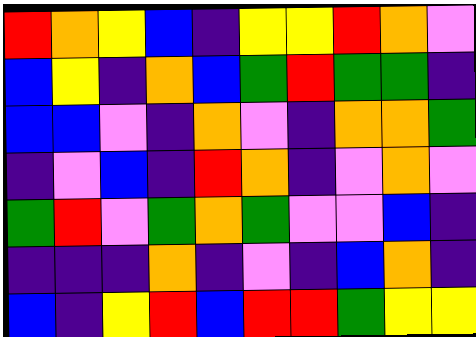[["red", "orange", "yellow", "blue", "indigo", "yellow", "yellow", "red", "orange", "violet"], ["blue", "yellow", "indigo", "orange", "blue", "green", "red", "green", "green", "indigo"], ["blue", "blue", "violet", "indigo", "orange", "violet", "indigo", "orange", "orange", "green"], ["indigo", "violet", "blue", "indigo", "red", "orange", "indigo", "violet", "orange", "violet"], ["green", "red", "violet", "green", "orange", "green", "violet", "violet", "blue", "indigo"], ["indigo", "indigo", "indigo", "orange", "indigo", "violet", "indigo", "blue", "orange", "indigo"], ["blue", "indigo", "yellow", "red", "blue", "red", "red", "green", "yellow", "yellow"]]